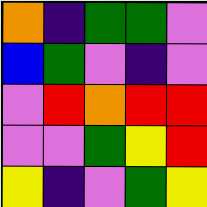[["orange", "indigo", "green", "green", "violet"], ["blue", "green", "violet", "indigo", "violet"], ["violet", "red", "orange", "red", "red"], ["violet", "violet", "green", "yellow", "red"], ["yellow", "indigo", "violet", "green", "yellow"]]